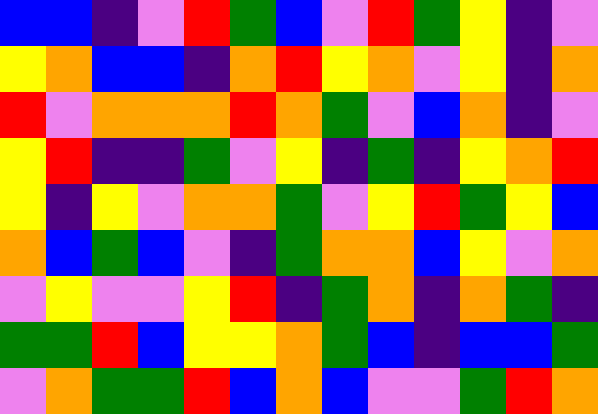[["blue", "blue", "indigo", "violet", "red", "green", "blue", "violet", "red", "green", "yellow", "indigo", "violet"], ["yellow", "orange", "blue", "blue", "indigo", "orange", "red", "yellow", "orange", "violet", "yellow", "indigo", "orange"], ["red", "violet", "orange", "orange", "orange", "red", "orange", "green", "violet", "blue", "orange", "indigo", "violet"], ["yellow", "red", "indigo", "indigo", "green", "violet", "yellow", "indigo", "green", "indigo", "yellow", "orange", "red"], ["yellow", "indigo", "yellow", "violet", "orange", "orange", "green", "violet", "yellow", "red", "green", "yellow", "blue"], ["orange", "blue", "green", "blue", "violet", "indigo", "green", "orange", "orange", "blue", "yellow", "violet", "orange"], ["violet", "yellow", "violet", "violet", "yellow", "red", "indigo", "green", "orange", "indigo", "orange", "green", "indigo"], ["green", "green", "red", "blue", "yellow", "yellow", "orange", "green", "blue", "indigo", "blue", "blue", "green"], ["violet", "orange", "green", "green", "red", "blue", "orange", "blue", "violet", "violet", "green", "red", "orange"]]